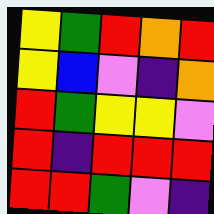[["yellow", "green", "red", "orange", "red"], ["yellow", "blue", "violet", "indigo", "orange"], ["red", "green", "yellow", "yellow", "violet"], ["red", "indigo", "red", "red", "red"], ["red", "red", "green", "violet", "indigo"]]